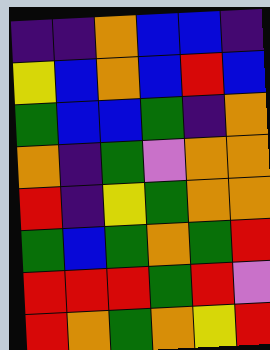[["indigo", "indigo", "orange", "blue", "blue", "indigo"], ["yellow", "blue", "orange", "blue", "red", "blue"], ["green", "blue", "blue", "green", "indigo", "orange"], ["orange", "indigo", "green", "violet", "orange", "orange"], ["red", "indigo", "yellow", "green", "orange", "orange"], ["green", "blue", "green", "orange", "green", "red"], ["red", "red", "red", "green", "red", "violet"], ["red", "orange", "green", "orange", "yellow", "red"]]